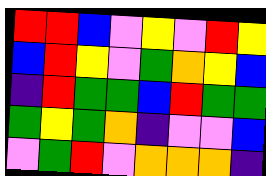[["red", "red", "blue", "violet", "yellow", "violet", "red", "yellow"], ["blue", "red", "yellow", "violet", "green", "orange", "yellow", "blue"], ["indigo", "red", "green", "green", "blue", "red", "green", "green"], ["green", "yellow", "green", "orange", "indigo", "violet", "violet", "blue"], ["violet", "green", "red", "violet", "orange", "orange", "orange", "indigo"]]